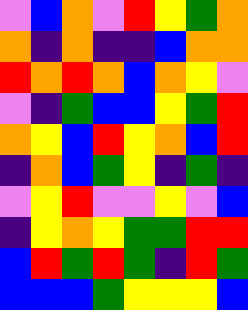[["violet", "blue", "orange", "violet", "red", "yellow", "green", "orange"], ["orange", "indigo", "orange", "indigo", "indigo", "blue", "orange", "orange"], ["red", "orange", "red", "orange", "blue", "orange", "yellow", "violet"], ["violet", "indigo", "green", "blue", "blue", "yellow", "green", "red"], ["orange", "yellow", "blue", "red", "yellow", "orange", "blue", "red"], ["indigo", "orange", "blue", "green", "yellow", "indigo", "green", "indigo"], ["violet", "yellow", "red", "violet", "violet", "yellow", "violet", "blue"], ["indigo", "yellow", "orange", "yellow", "green", "green", "red", "red"], ["blue", "red", "green", "red", "green", "indigo", "red", "green"], ["blue", "blue", "blue", "green", "yellow", "yellow", "yellow", "blue"]]